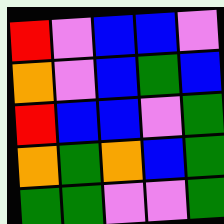[["red", "violet", "blue", "blue", "violet"], ["orange", "violet", "blue", "green", "blue"], ["red", "blue", "blue", "violet", "green"], ["orange", "green", "orange", "blue", "green"], ["green", "green", "violet", "violet", "green"]]